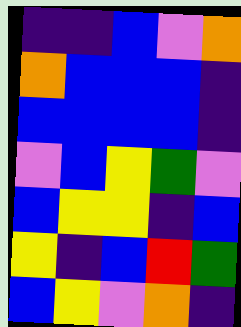[["indigo", "indigo", "blue", "violet", "orange"], ["orange", "blue", "blue", "blue", "indigo"], ["blue", "blue", "blue", "blue", "indigo"], ["violet", "blue", "yellow", "green", "violet"], ["blue", "yellow", "yellow", "indigo", "blue"], ["yellow", "indigo", "blue", "red", "green"], ["blue", "yellow", "violet", "orange", "indigo"]]